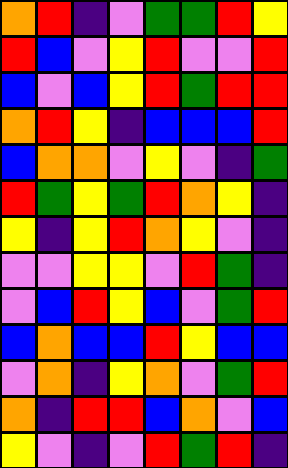[["orange", "red", "indigo", "violet", "green", "green", "red", "yellow"], ["red", "blue", "violet", "yellow", "red", "violet", "violet", "red"], ["blue", "violet", "blue", "yellow", "red", "green", "red", "red"], ["orange", "red", "yellow", "indigo", "blue", "blue", "blue", "red"], ["blue", "orange", "orange", "violet", "yellow", "violet", "indigo", "green"], ["red", "green", "yellow", "green", "red", "orange", "yellow", "indigo"], ["yellow", "indigo", "yellow", "red", "orange", "yellow", "violet", "indigo"], ["violet", "violet", "yellow", "yellow", "violet", "red", "green", "indigo"], ["violet", "blue", "red", "yellow", "blue", "violet", "green", "red"], ["blue", "orange", "blue", "blue", "red", "yellow", "blue", "blue"], ["violet", "orange", "indigo", "yellow", "orange", "violet", "green", "red"], ["orange", "indigo", "red", "red", "blue", "orange", "violet", "blue"], ["yellow", "violet", "indigo", "violet", "red", "green", "red", "indigo"]]